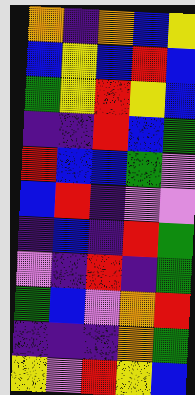[["orange", "indigo", "orange", "blue", "yellow"], ["blue", "yellow", "blue", "red", "blue"], ["green", "yellow", "red", "yellow", "blue"], ["indigo", "indigo", "red", "blue", "green"], ["red", "blue", "blue", "green", "violet"], ["blue", "red", "indigo", "violet", "violet"], ["indigo", "blue", "indigo", "red", "green"], ["violet", "indigo", "red", "indigo", "green"], ["green", "blue", "violet", "orange", "red"], ["indigo", "indigo", "indigo", "orange", "green"], ["yellow", "violet", "red", "yellow", "blue"]]